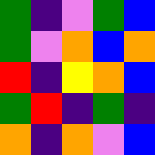[["green", "indigo", "violet", "green", "blue"], ["green", "violet", "orange", "blue", "orange"], ["red", "indigo", "yellow", "orange", "blue"], ["green", "red", "indigo", "green", "indigo"], ["orange", "indigo", "orange", "violet", "blue"]]